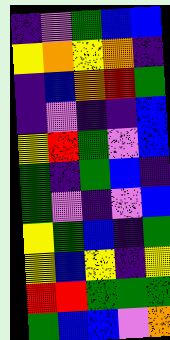[["indigo", "violet", "green", "blue", "blue"], ["yellow", "orange", "yellow", "orange", "indigo"], ["indigo", "blue", "orange", "red", "green"], ["indigo", "violet", "indigo", "indigo", "blue"], ["yellow", "red", "green", "violet", "blue"], ["green", "indigo", "green", "blue", "indigo"], ["green", "violet", "indigo", "violet", "blue"], ["yellow", "green", "blue", "indigo", "green"], ["yellow", "blue", "yellow", "indigo", "yellow"], ["red", "red", "green", "green", "green"], ["green", "blue", "blue", "violet", "orange"]]